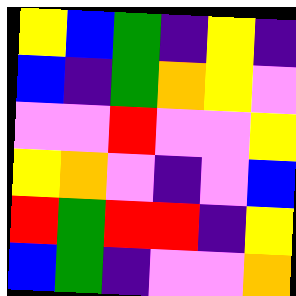[["yellow", "blue", "green", "indigo", "yellow", "indigo"], ["blue", "indigo", "green", "orange", "yellow", "violet"], ["violet", "violet", "red", "violet", "violet", "yellow"], ["yellow", "orange", "violet", "indigo", "violet", "blue"], ["red", "green", "red", "red", "indigo", "yellow"], ["blue", "green", "indigo", "violet", "violet", "orange"]]